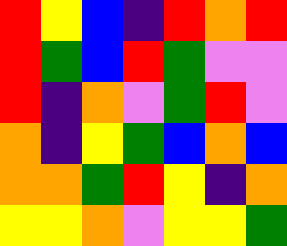[["red", "yellow", "blue", "indigo", "red", "orange", "red"], ["red", "green", "blue", "red", "green", "violet", "violet"], ["red", "indigo", "orange", "violet", "green", "red", "violet"], ["orange", "indigo", "yellow", "green", "blue", "orange", "blue"], ["orange", "orange", "green", "red", "yellow", "indigo", "orange"], ["yellow", "yellow", "orange", "violet", "yellow", "yellow", "green"]]